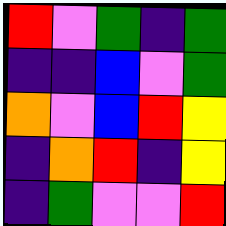[["red", "violet", "green", "indigo", "green"], ["indigo", "indigo", "blue", "violet", "green"], ["orange", "violet", "blue", "red", "yellow"], ["indigo", "orange", "red", "indigo", "yellow"], ["indigo", "green", "violet", "violet", "red"]]